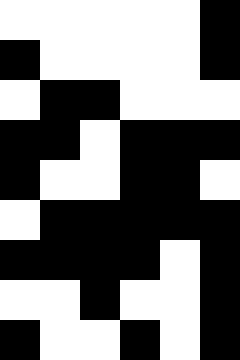[["white", "white", "white", "white", "white", "black"], ["black", "white", "white", "white", "white", "black"], ["white", "black", "black", "white", "white", "white"], ["black", "black", "white", "black", "black", "black"], ["black", "white", "white", "black", "black", "white"], ["white", "black", "black", "black", "black", "black"], ["black", "black", "black", "black", "white", "black"], ["white", "white", "black", "white", "white", "black"], ["black", "white", "white", "black", "white", "black"]]